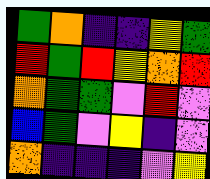[["green", "orange", "indigo", "indigo", "yellow", "green"], ["red", "green", "red", "yellow", "orange", "red"], ["orange", "green", "green", "violet", "red", "violet"], ["blue", "green", "violet", "yellow", "indigo", "violet"], ["orange", "indigo", "indigo", "indigo", "violet", "yellow"]]